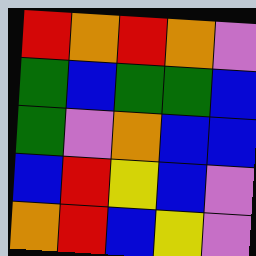[["red", "orange", "red", "orange", "violet"], ["green", "blue", "green", "green", "blue"], ["green", "violet", "orange", "blue", "blue"], ["blue", "red", "yellow", "blue", "violet"], ["orange", "red", "blue", "yellow", "violet"]]